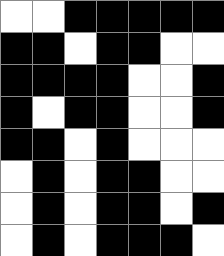[["white", "white", "black", "black", "black", "black", "black"], ["black", "black", "white", "black", "black", "white", "white"], ["black", "black", "black", "black", "white", "white", "black"], ["black", "white", "black", "black", "white", "white", "black"], ["black", "black", "white", "black", "white", "white", "white"], ["white", "black", "white", "black", "black", "white", "white"], ["white", "black", "white", "black", "black", "white", "black"], ["white", "black", "white", "black", "black", "black", "white"]]